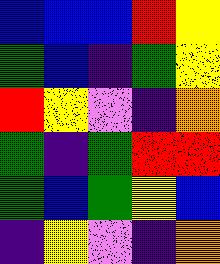[["blue", "blue", "blue", "red", "yellow"], ["green", "blue", "indigo", "green", "yellow"], ["red", "yellow", "violet", "indigo", "orange"], ["green", "indigo", "green", "red", "red"], ["green", "blue", "green", "yellow", "blue"], ["indigo", "yellow", "violet", "indigo", "orange"]]